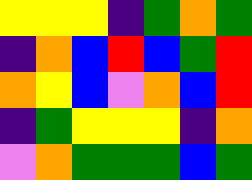[["yellow", "yellow", "yellow", "indigo", "green", "orange", "green"], ["indigo", "orange", "blue", "red", "blue", "green", "red"], ["orange", "yellow", "blue", "violet", "orange", "blue", "red"], ["indigo", "green", "yellow", "yellow", "yellow", "indigo", "orange"], ["violet", "orange", "green", "green", "green", "blue", "green"]]